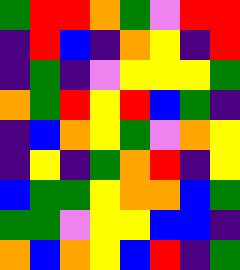[["green", "red", "red", "orange", "green", "violet", "red", "red"], ["indigo", "red", "blue", "indigo", "orange", "yellow", "indigo", "red"], ["indigo", "green", "indigo", "violet", "yellow", "yellow", "yellow", "green"], ["orange", "green", "red", "yellow", "red", "blue", "green", "indigo"], ["indigo", "blue", "orange", "yellow", "green", "violet", "orange", "yellow"], ["indigo", "yellow", "indigo", "green", "orange", "red", "indigo", "yellow"], ["blue", "green", "green", "yellow", "orange", "orange", "blue", "green"], ["green", "green", "violet", "yellow", "yellow", "blue", "blue", "indigo"], ["orange", "blue", "orange", "yellow", "blue", "red", "indigo", "green"]]